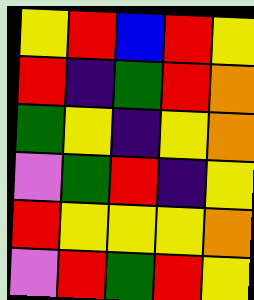[["yellow", "red", "blue", "red", "yellow"], ["red", "indigo", "green", "red", "orange"], ["green", "yellow", "indigo", "yellow", "orange"], ["violet", "green", "red", "indigo", "yellow"], ["red", "yellow", "yellow", "yellow", "orange"], ["violet", "red", "green", "red", "yellow"]]